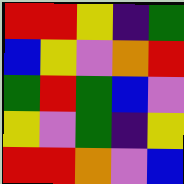[["red", "red", "yellow", "indigo", "green"], ["blue", "yellow", "violet", "orange", "red"], ["green", "red", "green", "blue", "violet"], ["yellow", "violet", "green", "indigo", "yellow"], ["red", "red", "orange", "violet", "blue"]]